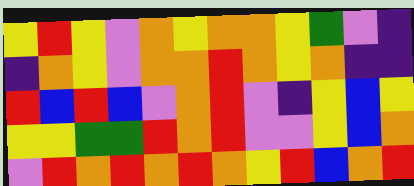[["yellow", "red", "yellow", "violet", "orange", "yellow", "orange", "orange", "yellow", "green", "violet", "indigo"], ["indigo", "orange", "yellow", "violet", "orange", "orange", "red", "orange", "yellow", "orange", "indigo", "indigo"], ["red", "blue", "red", "blue", "violet", "orange", "red", "violet", "indigo", "yellow", "blue", "yellow"], ["yellow", "yellow", "green", "green", "red", "orange", "red", "violet", "violet", "yellow", "blue", "orange"], ["violet", "red", "orange", "red", "orange", "red", "orange", "yellow", "red", "blue", "orange", "red"]]